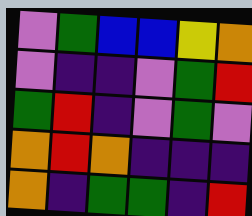[["violet", "green", "blue", "blue", "yellow", "orange"], ["violet", "indigo", "indigo", "violet", "green", "red"], ["green", "red", "indigo", "violet", "green", "violet"], ["orange", "red", "orange", "indigo", "indigo", "indigo"], ["orange", "indigo", "green", "green", "indigo", "red"]]